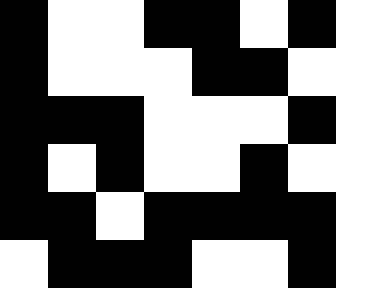[["black", "white", "white", "black", "black", "white", "black", "white"], ["black", "white", "white", "white", "black", "black", "white", "white"], ["black", "black", "black", "white", "white", "white", "black", "white"], ["black", "white", "black", "white", "white", "black", "white", "white"], ["black", "black", "white", "black", "black", "black", "black", "white"], ["white", "black", "black", "black", "white", "white", "black", "white"]]